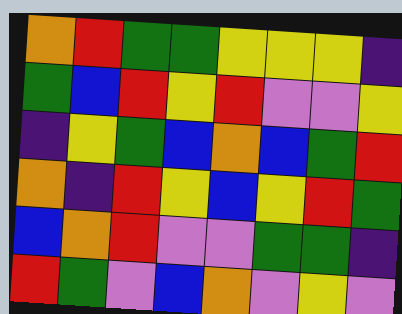[["orange", "red", "green", "green", "yellow", "yellow", "yellow", "indigo"], ["green", "blue", "red", "yellow", "red", "violet", "violet", "yellow"], ["indigo", "yellow", "green", "blue", "orange", "blue", "green", "red"], ["orange", "indigo", "red", "yellow", "blue", "yellow", "red", "green"], ["blue", "orange", "red", "violet", "violet", "green", "green", "indigo"], ["red", "green", "violet", "blue", "orange", "violet", "yellow", "violet"]]